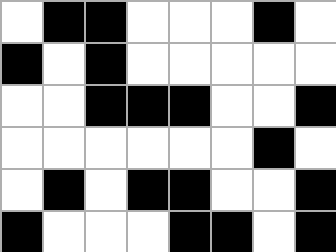[["white", "black", "black", "white", "white", "white", "black", "white"], ["black", "white", "black", "white", "white", "white", "white", "white"], ["white", "white", "black", "black", "black", "white", "white", "black"], ["white", "white", "white", "white", "white", "white", "black", "white"], ["white", "black", "white", "black", "black", "white", "white", "black"], ["black", "white", "white", "white", "black", "black", "white", "black"]]